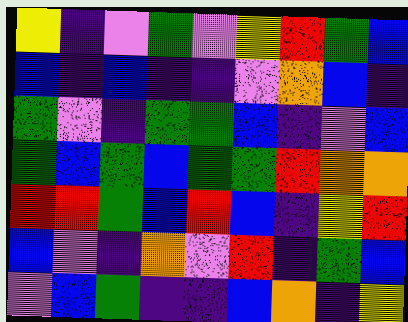[["yellow", "indigo", "violet", "green", "violet", "yellow", "red", "green", "blue"], ["blue", "indigo", "blue", "indigo", "indigo", "violet", "orange", "blue", "indigo"], ["green", "violet", "indigo", "green", "green", "blue", "indigo", "violet", "blue"], ["green", "blue", "green", "blue", "green", "green", "red", "orange", "orange"], ["red", "red", "green", "blue", "red", "blue", "indigo", "yellow", "red"], ["blue", "violet", "indigo", "orange", "violet", "red", "indigo", "green", "blue"], ["violet", "blue", "green", "indigo", "indigo", "blue", "orange", "indigo", "yellow"]]